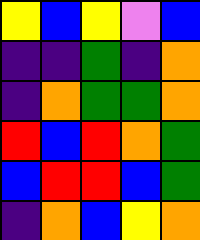[["yellow", "blue", "yellow", "violet", "blue"], ["indigo", "indigo", "green", "indigo", "orange"], ["indigo", "orange", "green", "green", "orange"], ["red", "blue", "red", "orange", "green"], ["blue", "red", "red", "blue", "green"], ["indigo", "orange", "blue", "yellow", "orange"]]